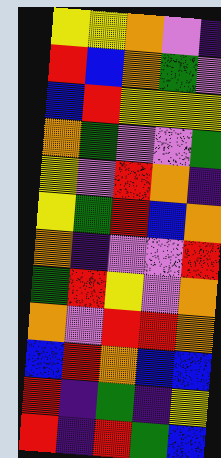[["yellow", "yellow", "orange", "violet", "indigo"], ["red", "blue", "orange", "green", "violet"], ["blue", "red", "yellow", "yellow", "yellow"], ["orange", "green", "violet", "violet", "green"], ["yellow", "violet", "red", "orange", "indigo"], ["yellow", "green", "red", "blue", "orange"], ["orange", "indigo", "violet", "violet", "red"], ["green", "red", "yellow", "violet", "orange"], ["orange", "violet", "red", "red", "orange"], ["blue", "red", "orange", "blue", "blue"], ["red", "indigo", "green", "indigo", "yellow"], ["red", "indigo", "red", "green", "blue"]]